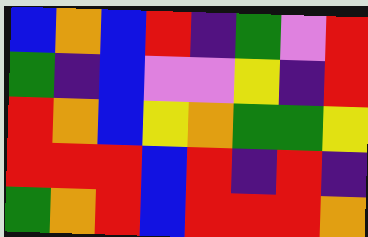[["blue", "orange", "blue", "red", "indigo", "green", "violet", "red"], ["green", "indigo", "blue", "violet", "violet", "yellow", "indigo", "red"], ["red", "orange", "blue", "yellow", "orange", "green", "green", "yellow"], ["red", "red", "red", "blue", "red", "indigo", "red", "indigo"], ["green", "orange", "red", "blue", "red", "red", "red", "orange"]]